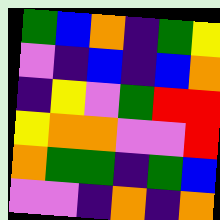[["green", "blue", "orange", "indigo", "green", "yellow"], ["violet", "indigo", "blue", "indigo", "blue", "orange"], ["indigo", "yellow", "violet", "green", "red", "red"], ["yellow", "orange", "orange", "violet", "violet", "red"], ["orange", "green", "green", "indigo", "green", "blue"], ["violet", "violet", "indigo", "orange", "indigo", "orange"]]